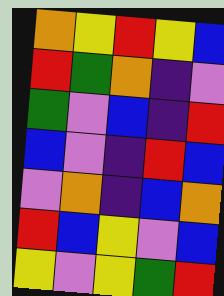[["orange", "yellow", "red", "yellow", "blue"], ["red", "green", "orange", "indigo", "violet"], ["green", "violet", "blue", "indigo", "red"], ["blue", "violet", "indigo", "red", "blue"], ["violet", "orange", "indigo", "blue", "orange"], ["red", "blue", "yellow", "violet", "blue"], ["yellow", "violet", "yellow", "green", "red"]]